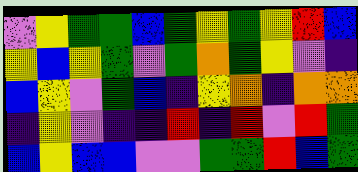[["violet", "yellow", "green", "green", "blue", "green", "yellow", "green", "yellow", "red", "blue"], ["yellow", "blue", "yellow", "green", "violet", "green", "orange", "green", "yellow", "violet", "indigo"], ["blue", "yellow", "violet", "green", "blue", "indigo", "yellow", "orange", "indigo", "orange", "orange"], ["indigo", "yellow", "violet", "indigo", "indigo", "red", "indigo", "red", "violet", "red", "green"], ["blue", "yellow", "blue", "blue", "violet", "violet", "green", "green", "red", "blue", "green"]]